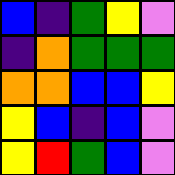[["blue", "indigo", "green", "yellow", "violet"], ["indigo", "orange", "green", "green", "green"], ["orange", "orange", "blue", "blue", "yellow"], ["yellow", "blue", "indigo", "blue", "violet"], ["yellow", "red", "green", "blue", "violet"]]